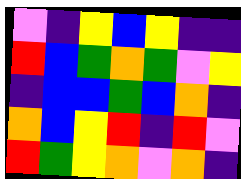[["violet", "indigo", "yellow", "blue", "yellow", "indigo", "indigo"], ["red", "blue", "green", "orange", "green", "violet", "yellow"], ["indigo", "blue", "blue", "green", "blue", "orange", "indigo"], ["orange", "blue", "yellow", "red", "indigo", "red", "violet"], ["red", "green", "yellow", "orange", "violet", "orange", "indigo"]]